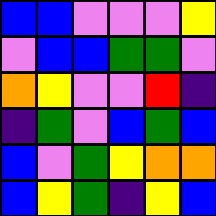[["blue", "blue", "violet", "violet", "violet", "yellow"], ["violet", "blue", "blue", "green", "green", "violet"], ["orange", "yellow", "violet", "violet", "red", "indigo"], ["indigo", "green", "violet", "blue", "green", "blue"], ["blue", "violet", "green", "yellow", "orange", "orange"], ["blue", "yellow", "green", "indigo", "yellow", "blue"]]